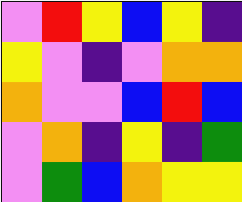[["violet", "red", "yellow", "blue", "yellow", "indigo"], ["yellow", "violet", "indigo", "violet", "orange", "orange"], ["orange", "violet", "violet", "blue", "red", "blue"], ["violet", "orange", "indigo", "yellow", "indigo", "green"], ["violet", "green", "blue", "orange", "yellow", "yellow"]]